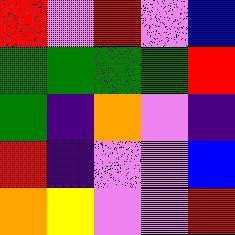[["red", "violet", "red", "violet", "blue"], ["green", "green", "green", "green", "red"], ["green", "indigo", "orange", "violet", "indigo"], ["red", "indigo", "violet", "violet", "blue"], ["orange", "yellow", "violet", "violet", "red"]]